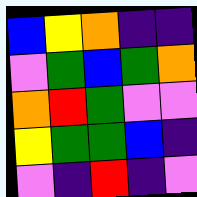[["blue", "yellow", "orange", "indigo", "indigo"], ["violet", "green", "blue", "green", "orange"], ["orange", "red", "green", "violet", "violet"], ["yellow", "green", "green", "blue", "indigo"], ["violet", "indigo", "red", "indigo", "violet"]]